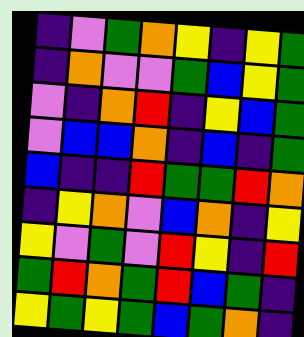[["indigo", "violet", "green", "orange", "yellow", "indigo", "yellow", "green"], ["indigo", "orange", "violet", "violet", "green", "blue", "yellow", "green"], ["violet", "indigo", "orange", "red", "indigo", "yellow", "blue", "green"], ["violet", "blue", "blue", "orange", "indigo", "blue", "indigo", "green"], ["blue", "indigo", "indigo", "red", "green", "green", "red", "orange"], ["indigo", "yellow", "orange", "violet", "blue", "orange", "indigo", "yellow"], ["yellow", "violet", "green", "violet", "red", "yellow", "indigo", "red"], ["green", "red", "orange", "green", "red", "blue", "green", "indigo"], ["yellow", "green", "yellow", "green", "blue", "green", "orange", "indigo"]]